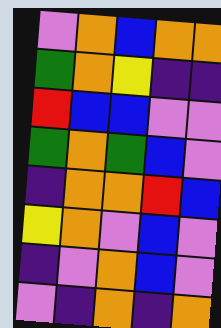[["violet", "orange", "blue", "orange", "orange"], ["green", "orange", "yellow", "indigo", "indigo"], ["red", "blue", "blue", "violet", "violet"], ["green", "orange", "green", "blue", "violet"], ["indigo", "orange", "orange", "red", "blue"], ["yellow", "orange", "violet", "blue", "violet"], ["indigo", "violet", "orange", "blue", "violet"], ["violet", "indigo", "orange", "indigo", "orange"]]